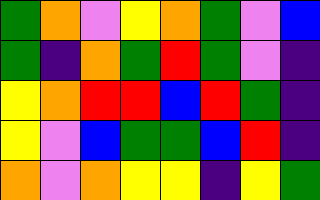[["green", "orange", "violet", "yellow", "orange", "green", "violet", "blue"], ["green", "indigo", "orange", "green", "red", "green", "violet", "indigo"], ["yellow", "orange", "red", "red", "blue", "red", "green", "indigo"], ["yellow", "violet", "blue", "green", "green", "blue", "red", "indigo"], ["orange", "violet", "orange", "yellow", "yellow", "indigo", "yellow", "green"]]